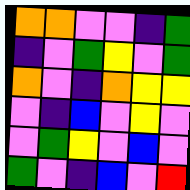[["orange", "orange", "violet", "violet", "indigo", "green"], ["indigo", "violet", "green", "yellow", "violet", "green"], ["orange", "violet", "indigo", "orange", "yellow", "yellow"], ["violet", "indigo", "blue", "violet", "yellow", "violet"], ["violet", "green", "yellow", "violet", "blue", "violet"], ["green", "violet", "indigo", "blue", "violet", "red"]]